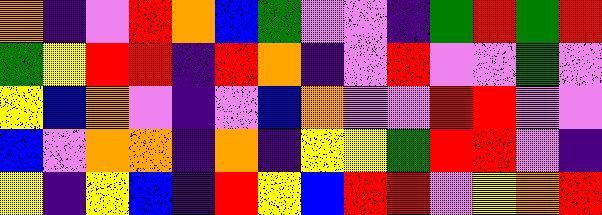[["orange", "indigo", "violet", "red", "orange", "blue", "green", "violet", "violet", "indigo", "green", "red", "green", "red"], ["green", "yellow", "red", "red", "indigo", "red", "orange", "indigo", "violet", "red", "violet", "violet", "green", "violet"], ["yellow", "blue", "orange", "violet", "indigo", "violet", "blue", "orange", "violet", "violet", "red", "red", "violet", "violet"], ["blue", "violet", "orange", "orange", "indigo", "orange", "indigo", "yellow", "yellow", "green", "red", "red", "violet", "indigo"], ["yellow", "indigo", "yellow", "blue", "indigo", "red", "yellow", "blue", "red", "red", "violet", "yellow", "orange", "red"]]